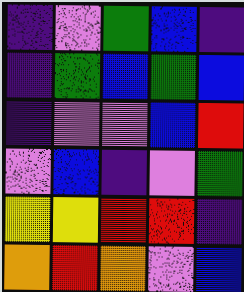[["indigo", "violet", "green", "blue", "indigo"], ["indigo", "green", "blue", "green", "blue"], ["indigo", "violet", "violet", "blue", "red"], ["violet", "blue", "indigo", "violet", "green"], ["yellow", "yellow", "red", "red", "indigo"], ["orange", "red", "orange", "violet", "blue"]]